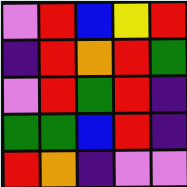[["violet", "red", "blue", "yellow", "red"], ["indigo", "red", "orange", "red", "green"], ["violet", "red", "green", "red", "indigo"], ["green", "green", "blue", "red", "indigo"], ["red", "orange", "indigo", "violet", "violet"]]